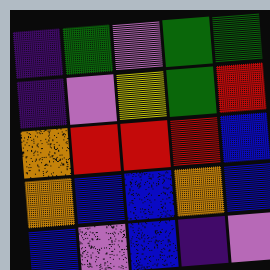[["indigo", "green", "violet", "green", "green"], ["indigo", "violet", "yellow", "green", "red"], ["orange", "red", "red", "red", "blue"], ["orange", "blue", "blue", "orange", "blue"], ["blue", "violet", "blue", "indigo", "violet"]]